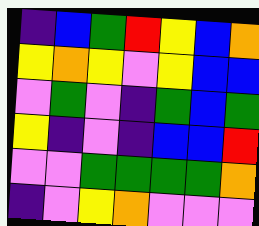[["indigo", "blue", "green", "red", "yellow", "blue", "orange"], ["yellow", "orange", "yellow", "violet", "yellow", "blue", "blue"], ["violet", "green", "violet", "indigo", "green", "blue", "green"], ["yellow", "indigo", "violet", "indigo", "blue", "blue", "red"], ["violet", "violet", "green", "green", "green", "green", "orange"], ["indigo", "violet", "yellow", "orange", "violet", "violet", "violet"]]